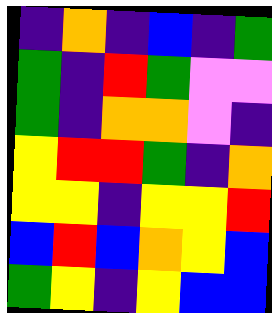[["indigo", "orange", "indigo", "blue", "indigo", "green"], ["green", "indigo", "red", "green", "violet", "violet"], ["green", "indigo", "orange", "orange", "violet", "indigo"], ["yellow", "red", "red", "green", "indigo", "orange"], ["yellow", "yellow", "indigo", "yellow", "yellow", "red"], ["blue", "red", "blue", "orange", "yellow", "blue"], ["green", "yellow", "indigo", "yellow", "blue", "blue"]]